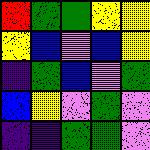[["red", "green", "green", "yellow", "yellow"], ["yellow", "blue", "violet", "blue", "yellow"], ["indigo", "green", "blue", "violet", "green"], ["blue", "yellow", "violet", "green", "violet"], ["indigo", "indigo", "green", "green", "violet"]]